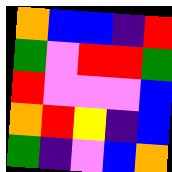[["orange", "blue", "blue", "indigo", "red"], ["green", "violet", "red", "red", "green"], ["red", "violet", "violet", "violet", "blue"], ["orange", "red", "yellow", "indigo", "blue"], ["green", "indigo", "violet", "blue", "orange"]]